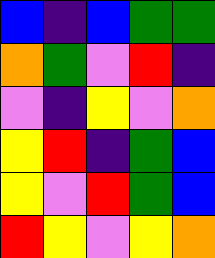[["blue", "indigo", "blue", "green", "green"], ["orange", "green", "violet", "red", "indigo"], ["violet", "indigo", "yellow", "violet", "orange"], ["yellow", "red", "indigo", "green", "blue"], ["yellow", "violet", "red", "green", "blue"], ["red", "yellow", "violet", "yellow", "orange"]]